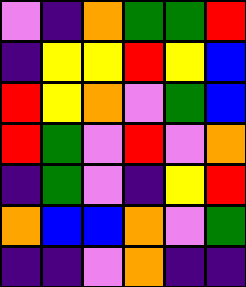[["violet", "indigo", "orange", "green", "green", "red"], ["indigo", "yellow", "yellow", "red", "yellow", "blue"], ["red", "yellow", "orange", "violet", "green", "blue"], ["red", "green", "violet", "red", "violet", "orange"], ["indigo", "green", "violet", "indigo", "yellow", "red"], ["orange", "blue", "blue", "orange", "violet", "green"], ["indigo", "indigo", "violet", "orange", "indigo", "indigo"]]